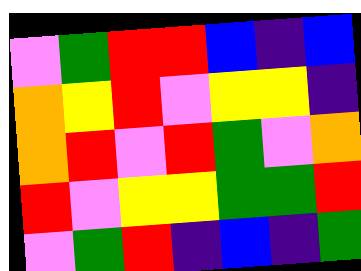[["violet", "green", "red", "red", "blue", "indigo", "blue"], ["orange", "yellow", "red", "violet", "yellow", "yellow", "indigo"], ["orange", "red", "violet", "red", "green", "violet", "orange"], ["red", "violet", "yellow", "yellow", "green", "green", "red"], ["violet", "green", "red", "indigo", "blue", "indigo", "green"]]